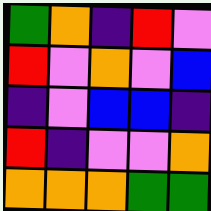[["green", "orange", "indigo", "red", "violet"], ["red", "violet", "orange", "violet", "blue"], ["indigo", "violet", "blue", "blue", "indigo"], ["red", "indigo", "violet", "violet", "orange"], ["orange", "orange", "orange", "green", "green"]]